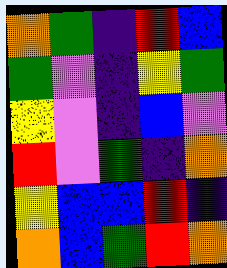[["orange", "green", "indigo", "red", "blue"], ["green", "violet", "indigo", "yellow", "green"], ["yellow", "violet", "indigo", "blue", "violet"], ["red", "violet", "green", "indigo", "orange"], ["yellow", "blue", "blue", "red", "indigo"], ["orange", "blue", "green", "red", "orange"]]